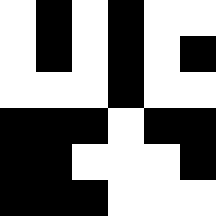[["white", "black", "white", "black", "white", "white"], ["white", "black", "white", "black", "white", "black"], ["white", "white", "white", "black", "white", "white"], ["black", "black", "black", "white", "black", "black"], ["black", "black", "white", "white", "white", "black"], ["black", "black", "black", "white", "white", "white"]]